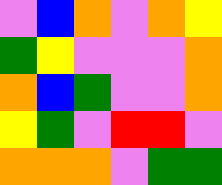[["violet", "blue", "orange", "violet", "orange", "yellow"], ["green", "yellow", "violet", "violet", "violet", "orange"], ["orange", "blue", "green", "violet", "violet", "orange"], ["yellow", "green", "violet", "red", "red", "violet"], ["orange", "orange", "orange", "violet", "green", "green"]]